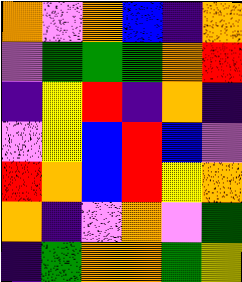[["orange", "violet", "orange", "blue", "indigo", "orange"], ["violet", "green", "green", "green", "orange", "red"], ["indigo", "yellow", "red", "indigo", "orange", "indigo"], ["violet", "yellow", "blue", "red", "blue", "violet"], ["red", "orange", "blue", "red", "yellow", "orange"], ["orange", "indigo", "violet", "orange", "violet", "green"], ["indigo", "green", "orange", "orange", "green", "yellow"]]